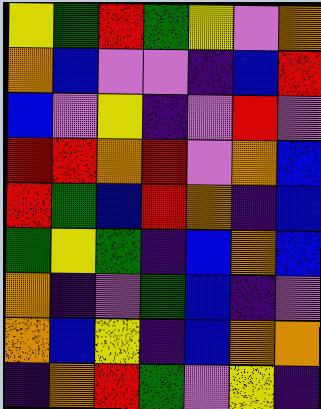[["yellow", "green", "red", "green", "yellow", "violet", "orange"], ["orange", "blue", "violet", "violet", "indigo", "blue", "red"], ["blue", "violet", "yellow", "indigo", "violet", "red", "violet"], ["red", "red", "orange", "red", "violet", "orange", "blue"], ["red", "green", "blue", "red", "orange", "indigo", "blue"], ["green", "yellow", "green", "indigo", "blue", "orange", "blue"], ["orange", "indigo", "violet", "green", "blue", "indigo", "violet"], ["orange", "blue", "yellow", "indigo", "blue", "orange", "orange"], ["indigo", "orange", "red", "green", "violet", "yellow", "indigo"]]